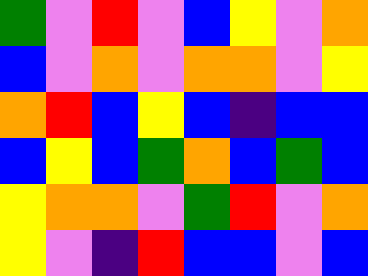[["green", "violet", "red", "violet", "blue", "yellow", "violet", "orange"], ["blue", "violet", "orange", "violet", "orange", "orange", "violet", "yellow"], ["orange", "red", "blue", "yellow", "blue", "indigo", "blue", "blue"], ["blue", "yellow", "blue", "green", "orange", "blue", "green", "blue"], ["yellow", "orange", "orange", "violet", "green", "red", "violet", "orange"], ["yellow", "violet", "indigo", "red", "blue", "blue", "violet", "blue"]]